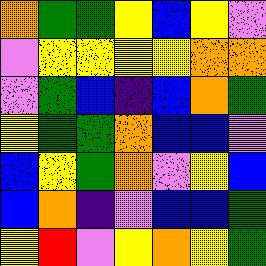[["orange", "green", "green", "yellow", "blue", "yellow", "violet"], ["violet", "yellow", "yellow", "yellow", "yellow", "orange", "orange"], ["violet", "green", "blue", "indigo", "blue", "orange", "green"], ["yellow", "green", "green", "orange", "blue", "blue", "violet"], ["blue", "yellow", "green", "orange", "violet", "yellow", "blue"], ["blue", "orange", "indigo", "violet", "blue", "blue", "green"], ["yellow", "red", "violet", "yellow", "orange", "yellow", "green"]]